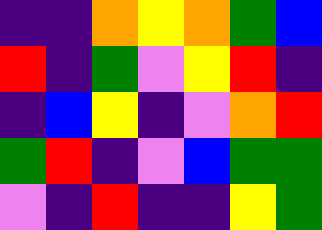[["indigo", "indigo", "orange", "yellow", "orange", "green", "blue"], ["red", "indigo", "green", "violet", "yellow", "red", "indigo"], ["indigo", "blue", "yellow", "indigo", "violet", "orange", "red"], ["green", "red", "indigo", "violet", "blue", "green", "green"], ["violet", "indigo", "red", "indigo", "indigo", "yellow", "green"]]